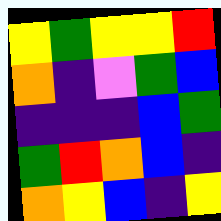[["yellow", "green", "yellow", "yellow", "red"], ["orange", "indigo", "violet", "green", "blue"], ["indigo", "indigo", "indigo", "blue", "green"], ["green", "red", "orange", "blue", "indigo"], ["orange", "yellow", "blue", "indigo", "yellow"]]